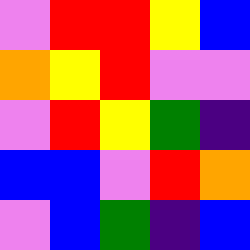[["violet", "red", "red", "yellow", "blue"], ["orange", "yellow", "red", "violet", "violet"], ["violet", "red", "yellow", "green", "indigo"], ["blue", "blue", "violet", "red", "orange"], ["violet", "blue", "green", "indigo", "blue"]]